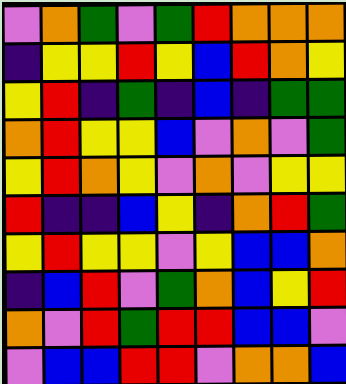[["violet", "orange", "green", "violet", "green", "red", "orange", "orange", "orange"], ["indigo", "yellow", "yellow", "red", "yellow", "blue", "red", "orange", "yellow"], ["yellow", "red", "indigo", "green", "indigo", "blue", "indigo", "green", "green"], ["orange", "red", "yellow", "yellow", "blue", "violet", "orange", "violet", "green"], ["yellow", "red", "orange", "yellow", "violet", "orange", "violet", "yellow", "yellow"], ["red", "indigo", "indigo", "blue", "yellow", "indigo", "orange", "red", "green"], ["yellow", "red", "yellow", "yellow", "violet", "yellow", "blue", "blue", "orange"], ["indigo", "blue", "red", "violet", "green", "orange", "blue", "yellow", "red"], ["orange", "violet", "red", "green", "red", "red", "blue", "blue", "violet"], ["violet", "blue", "blue", "red", "red", "violet", "orange", "orange", "blue"]]